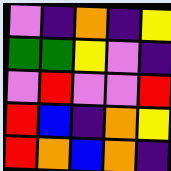[["violet", "indigo", "orange", "indigo", "yellow"], ["green", "green", "yellow", "violet", "indigo"], ["violet", "red", "violet", "violet", "red"], ["red", "blue", "indigo", "orange", "yellow"], ["red", "orange", "blue", "orange", "indigo"]]